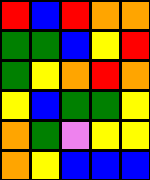[["red", "blue", "red", "orange", "orange"], ["green", "green", "blue", "yellow", "red"], ["green", "yellow", "orange", "red", "orange"], ["yellow", "blue", "green", "green", "yellow"], ["orange", "green", "violet", "yellow", "yellow"], ["orange", "yellow", "blue", "blue", "blue"]]